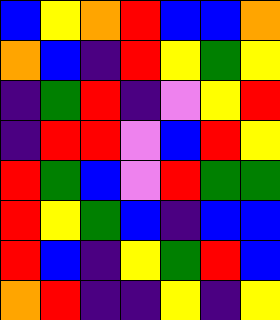[["blue", "yellow", "orange", "red", "blue", "blue", "orange"], ["orange", "blue", "indigo", "red", "yellow", "green", "yellow"], ["indigo", "green", "red", "indigo", "violet", "yellow", "red"], ["indigo", "red", "red", "violet", "blue", "red", "yellow"], ["red", "green", "blue", "violet", "red", "green", "green"], ["red", "yellow", "green", "blue", "indigo", "blue", "blue"], ["red", "blue", "indigo", "yellow", "green", "red", "blue"], ["orange", "red", "indigo", "indigo", "yellow", "indigo", "yellow"]]